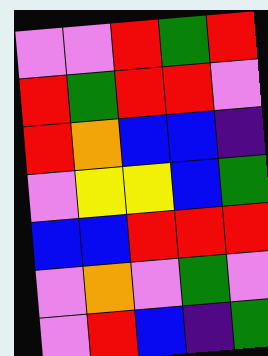[["violet", "violet", "red", "green", "red"], ["red", "green", "red", "red", "violet"], ["red", "orange", "blue", "blue", "indigo"], ["violet", "yellow", "yellow", "blue", "green"], ["blue", "blue", "red", "red", "red"], ["violet", "orange", "violet", "green", "violet"], ["violet", "red", "blue", "indigo", "green"]]